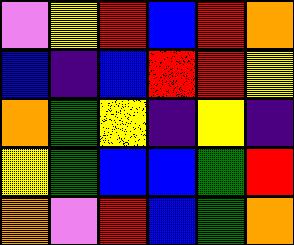[["violet", "yellow", "red", "blue", "red", "orange"], ["blue", "indigo", "blue", "red", "red", "yellow"], ["orange", "green", "yellow", "indigo", "yellow", "indigo"], ["yellow", "green", "blue", "blue", "green", "red"], ["orange", "violet", "red", "blue", "green", "orange"]]